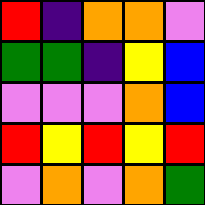[["red", "indigo", "orange", "orange", "violet"], ["green", "green", "indigo", "yellow", "blue"], ["violet", "violet", "violet", "orange", "blue"], ["red", "yellow", "red", "yellow", "red"], ["violet", "orange", "violet", "orange", "green"]]